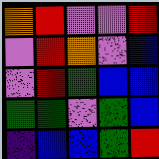[["orange", "red", "violet", "violet", "red"], ["violet", "red", "orange", "violet", "blue"], ["violet", "red", "green", "blue", "blue"], ["green", "green", "violet", "green", "blue"], ["indigo", "blue", "blue", "green", "red"]]